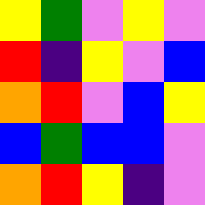[["yellow", "green", "violet", "yellow", "violet"], ["red", "indigo", "yellow", "violet", "blue"], ["orange", "red", "violet", "blue", "yellow"], ["blue", "green", "blue", "blue", "violet"], ["orange", "red", "yellow", "indigo", "violet"]]